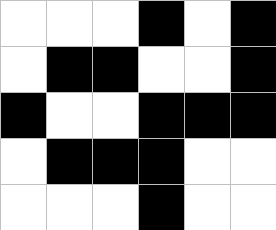[["white", "white", "white", "black", "white", "black"], ["white", "black", "black", "white", "white", "black"], ["black", "white", "white", "black", "black", "black"], ["white", "black", "black", "black", "white", "white"], ["white", "white", "white", "black", "white", "white"]]